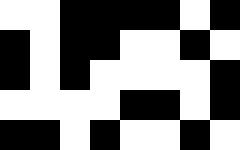[["white", "white", "black", "black", "black", "black", "white", "black"], ["black", "white", "black", "black", "white", "white", "black", "white"], ["black", "white", "black", "white", "white", "white", "white", "black"], ["white", "white", "white", "white", "black", "black", "white", "black"], ["black", "black", "white", "black", "white", "white", "black", "white"]]